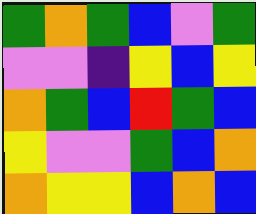[["green", "orange", "green", "blue", "violet", "green"], ["violet", "violet", "indigo", "yellow", "blue", "yellow"], ["orange", "green", "blue", "red", "green", "blue"], ["yellow", "violet", "violet", "green", "blue", "orange"], ["orange", "yellow", "yellow", "blue", "orange", "blue"]]